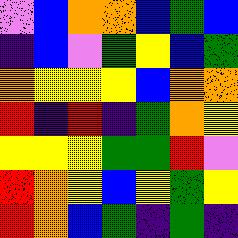[["violet", "blue", "orange", "orange", "blue", "green", "blue"], ["indigo", "blue", "violet", "green", "yellow", "blue", "green"], ["orange", "yellow", "yellow", "yellow", "blue", "orange", "orange"], ["red", "indigo", "red", "indigo", "green", "orange", "yellow"], ["yellow", "yellow", "yellow", "green", "green", "red", "violet"], ["red", "orange", "yellow", "blue", "yellow", "green", "yellow"], ["red", "orange", "blue", "green", "indigo", "green", "indigo"]]